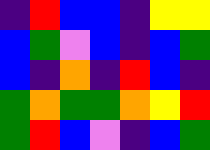[["indigo", "red", "blue", "blue", "indigo", "yellow", "yellow"], ["blue", "green", "violet", "blue", "indigo", "blue", "green"], ["blue", "indigo", "orange", "indigo", "red", "blue", "indigo"], ["green", "orange", "green", "green", "orange", "yellow", "red"], ["green", "red", "blue", "violet", "indigo", "blue", "green"]]